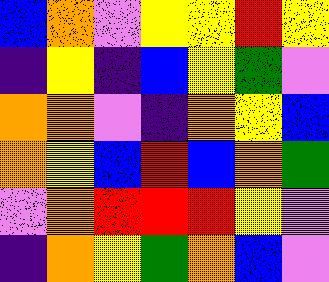[["blue", "orange", "violet", "yellow", "yellow", "red", "yellow"], ["indigo", "yellow", "indigo", "blue", "yellow", "green", "violet"], ["orange", "orange", "violet", "indigo", "orange", "yellow", "blue"], ["orange", "yellow", "blue", "red", "blue", "orange", "green"], ["violet", "orange", "red", "red", "red", "yellow", "violet"], ["indigo", "orange", "yellow", "green", "orange", "blue", "violet"]]